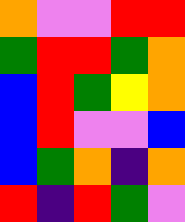[["orange", "violet", "violet", "red", "red"], ["green", "red", "red", "green", "orange"], ["blue", "red", "green", "yellow", "orange"], ["blue", "red", "violet", "violet", "blue"], ["blue", "green", "orange", "indigo", "orange"], ["red", "indigo", "red", "green", "violet"]]